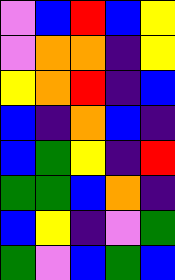[["violet", "blue", "red", "blue", "yellow"], ["violet", "orange", "orange", "indigo", "yellow"], ["yellow", "orange", "red", "indigo", "blue"], ["blue", "indigo", "orange", "blue", "indigo"], ["blue", "green", "yellow", "indigo", "red"], ["green", "green", "blue", "orange", "indigo"], ["blue", "yellow", "indigo", "violet", "green"], ["green", "violet", "blue", "green", "blue"]]